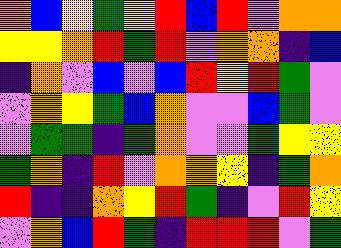[["orange", "blue", "yellow", "green", "yellow", "red", "blue", "red", "violet", "orange", "orange"], ["yellow", "yellow", "orange", "red", "green", "red", "violet", "orange", "orange", "indigo", "blue"], ["indigo", "orange", "violet", "blue", "violet", "blue", "red", "yellow", "red", "green", "violet"], ["violet", "orange", "yellow", "green", "blue", "orange", "violet", "violet", "blue", "green", "violet"], ["violet", "green", "green", "indigo", "green", "orange", "violet", "violet", "green", "yellow", "yellow"], ["green", "orange", "indigo", "red", "violet", "orange", "orange", "yellow", "indigo", "green", "orange"], ["red", "indigo", "indigo", "orange", "yellow", "red", "green", "indigo", "violet", "red", "yellow"], ["violet", "orange", "blue", "red", "green", "indigo", "red", "red", "red", "violet", "green"]]